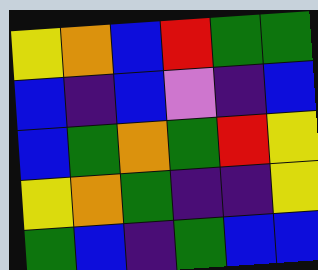[["yellow", "orange", "blue", "red", "green", "green"], ["blue", "indigo", "blue", "violet", "indigo", "blue"], ["blue", "green", "orange", "green", "red", "yellow"], ["yellow", "orange", "green", "indigo", "indigo", "yellow"], ["green", "blue", "indigo", "green", "blue", "blue"]]